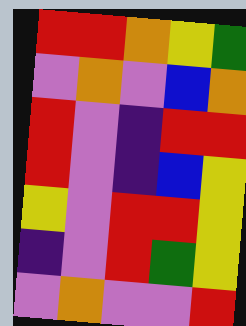[["red", "red", "orange", "yellow", "green"], ["violet", "orange", "violet", "blue", "orange"], ["red", "violet", "indigo", "red", "red"], ["red", "violet", "indigo", "blue", "yellow"], ["yellow", "violet", "red", "red", "yellow"], ["indigo", "violet", "red", "green", "yellow"], ["violet", "orange", "violet", "violet", "red"]]